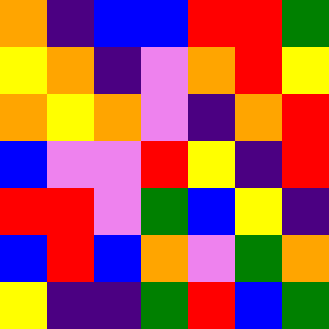[["orange", "indigo", "blue", "blue", "red", "red", "green"], ["yellow", "orange", "indigo", "violet", "orange", "red", "yellow"], ["orange", "yellow", "orange", "violet", "indigo", "orange", "red"], ["blue", "violet", "violet", "red", "yellow", "indigo", "red"], ["red", "red", "violet", "green", "blue", "yellow", "indigo"], ["blue", "red", "blue", "orange", "violet", "green", "orange"], ["yellow", "indigo", "indigo", "green", "red", "blue", "green"]]